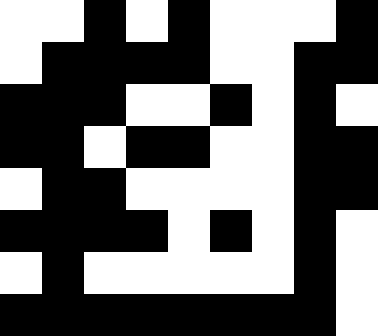[["white", "white", "black", "white", "black", "white", "white", "white", "black"], ["white", "black", "black", "black", "black", "white", "white", "black", "black"], ["black", "black", "black", "white", "white", "black", "white", "black", "white"], ["black", "black", "white", "black", "black", "white", "white", "black", "black"], ["white", "black", "black", "white", "white", "white", "white", "black", "black"], ["black", "black", "black", "black", "white", "black", "white", "black", "white"], ["white", "black", "white", "white", "white", "white", "white", "black", "white"], ["black", "black", "black", "black", "black", "black", "black", "black", "white"]]